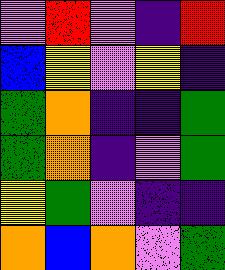[["violet", "red", "violet", "indigo", "red"], ["blue", "yellow", "violet", "yellow", "indigo"], ["green", "orange", "indigo", "indigo", "green"], ["green", "orange", "indigo", "violet", "green"], ["yellow", "green", "violet", "indigo", "indigo"], ["orange", "blue", "orange", "violet", "green"]]